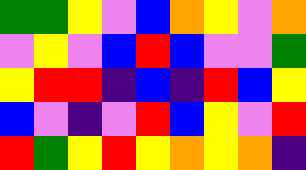[["green", "green", "yellow", "violet", "blue", "orange", "yellow", "violet", "orange"], ["violet", "yellow", "violet", "blue", "red", "blue", "violet", "violet", "green"], ["yellow", "red", "red", "indigo", "blue", "indigo", "red", "blue", "yellow"], ["blue", "violet", "indigo", "violet", "red", "blue", "yellow", "violet", "red"], ["red", "green", "yellow", "red", "yellow", "orange", "yellow", "orange", "indigo"]]